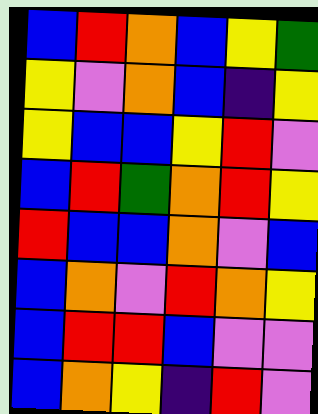[["blue", "red", "orange", "blue", "yellow", "green"], ["yellow", "violet", "orange", "blue", "indigo", "yellow"], ["yellow", "blue", "blue", "yellow", "red", "violet"], ["blue", "red", "green", "orange", "red", "yellow"], ["red", "blue", "blue", "orange", "violet", "blue"], ["blue", "orange", "violet", "red", "orange", "yellow"], ["blue", "red", "red", "blue", "violet", "violet"], ["blue", "orange", "yellow", "indigo", "red", "violet"]]